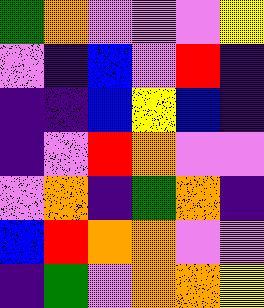[["green", "orange", "violet", "violet", "violet", "yellow"], ["violet", "indigo", "blue", "violet", "red", "indigo"], ["indigo", "indigo", "blue", "yellow", "blue", "indigo"], ["indigo", "violet", "red", "orange", "violet", "violet"], ["violet", "orange", "indigo", "green", "orange", "indigo"], ["blue", "red", "orange", "orange", "violet", "violet"], ["indigo", "green", "violet", "orange", "orange", "yellow"]]